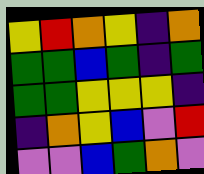[["yellow", "red", "orange", "yellow", "indigo", "orange"], ["green", "green", "blue", "green", "indigo", "green"], ["green", "green", "yellow", "yellow", "yellow", "indigo"], ["indigo", "orange", "yellow", "blue", "violet", "red"], ["violet", "violet", "blue", "green", "orange", "violet"]]